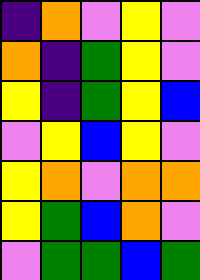[["indigo", "orange", "violet", "yellow", "violet"], ["orange", "indigo", "green", "yellow", "violet"], ["yellow", "indigo", "green", "yellow", "blue"], ["violet", "yellow", "blue", "yellow", "violet"], ["yellow", "orange", "violet", "orange", "orange"], ["yellow", "green", "blue", "orange", "violet"], ["violet", "green", "green", "blue", "green"]]